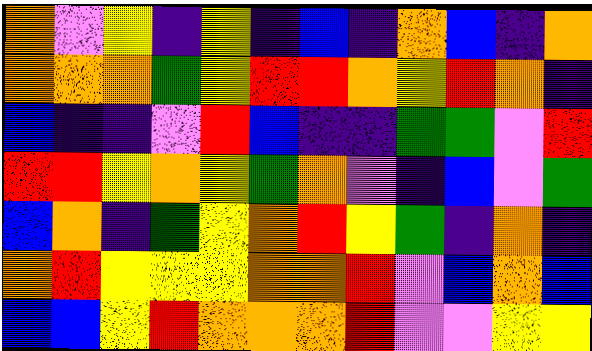[["orange", "violet", "yellow", "indigo", "yellow", "indigo", "blue", "indigo", "orange", "blue", "indigo", "orange"], ["orange", "orange", "orange", "green", "yellow", "red", "red", "orange", "yellow", "red", "orange", "indigo"], ["blue", "indigo", "indigo", "violet", "red", "blue", "indigo", "indigo", "green", "green", "violet", "red"], ["red", "red", "yellow", "orange", "yellow", "green", "orange", "violet", "indigo", "blue", "violet", "green"], ["blue", "orange", "indigo", "green", "yellow", "orange", "red", "yellow", "green", "indigo", "orange", "indigo"], ["orange", "red", "yellow", "yellow", "yellow", "orange", "orange", "red", "violet", "blue", "orange", "blue"], ["blue", "blue", "yellow", "red", "orange", "orange", "orange", "red", "violet", "violet", "yellow", "yellow"]]